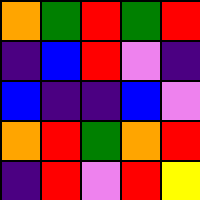[["orange", "green", "red", "green", "red"], ["indigo", "blue", "red", "violet", "indigo"], ["blue", "indigo", "indigo", "blue", "violet"], ["orange", "red", "green", "orange", "red"], ["indigo", "red", "violet", "red", "yellow"]]